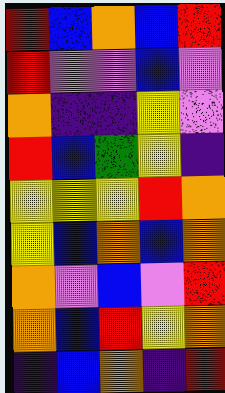[["red", "blue", "orange", "blue", "red"], ["red", "violet", "violet", "blue", "violet"], ["orange", "indigo", "indigo", "yellow", "violet"], ["red", "blue", "green", "yellow", "indigo"], ["yellow", "yellow", "yellow", "red", "orange"], ["yellow", "blue", "orange", "blue", "orange"], ["orange", "violet", "blue", "violet", "red"], ["orange", "blue", "red", "yellow", "orange"], ["indigo", "blue", "orange", "indigo", "red"]]